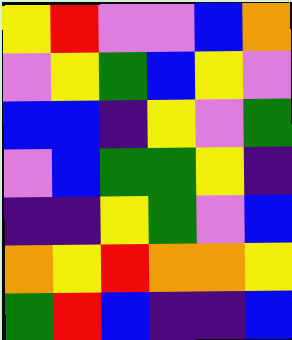[["yellow", "red", "violet", "violet", "blue", "orange"], ["violet", "yellow", "green", "blue", "yellow", "violet"], ["blue", "blue", "indigo", "yellow", "violet", "green"], ["violet", "blue", "green", "green", "yellow", "indigo"], ["indigo", "indigo", "yellow", "green", "violet", "blue"], ["orange", "yellow", "red", "orange", "orange", "yellow"], ["green", "red", "blue", "indigo", "indigo", "blue"]]